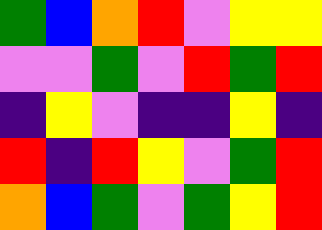[["green", "blue", "orange", "red", "violet", "yellow", "yellow"], ["violet", "violet", "green", "violet", "red", "green", "red"], ["indigo", "yellow", "violet", "indigo", "indigo", "yellow", "indigo"], ["red", "indigo", "red", "yellow", "violet", "green", "red"], ["orange", "blue", "green", "violet", "green", "yellow", "red"]]